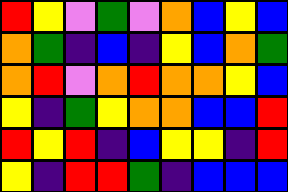[["red", "yellow", "violet", "green", "violet", "orange", "blue", "yellow", "blue"], ["orange", "green", "indigo", "blue", "indigo", "yellow", "blue", "orange", "green"], ["orange", "red", "violet", "orange", "red", "orange", "orange", "yellow", "blue"], ["yellow", "indigo", "green", "yellow", "orange", "orange", "blue", "blue", "red"], ["red", "yellow", "red", "indigo", "blue", "yellow", "yellow", "indigo", "red"], ["yellow", "indigo", "red", "red", "green", "indigo", "blue", "blue", "blue"]]